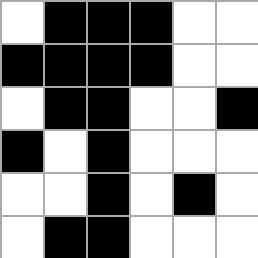[["white", "black", "black", "black", "white", "white"], ["black", "black", "black", "black", "white", "white"], ["white", "black", "black", "white", "white", "black"], ["black", "white", "black", "white", "white", "white"], ["white", "white", "black", "white", "black", "white"], ["white", "black", "black", "white", "white", "white"]]